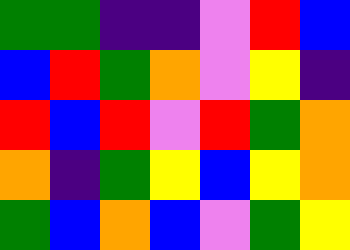[["green", "green", "indigo", "indigo", "violet", "red", "blue"], ["blue", "red", "green", "orange", "violet", "yellow", "indigo"], ["red", "blue", "red", "violet", "red", "green", "orange"], ["orange", "indigo", "green", "yellow", "blue", "yellow", "orange"], ["green", "blue", "orange", "blue", "violet", "green", "yellow"]]